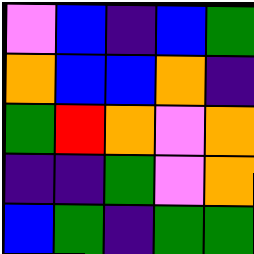[["violet", "blue", "indigo", "blue", "green"], ["orange", "blue", "blue", "orange", "indigo"], ["green", "red", "orange", "violet", "orange"], ["indigo", "indigo", "green", "violet", "orange"], ["blue", "green", "indigo", "green", "green"]]